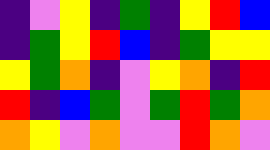[["indigo", "violet", "yellow", "indigo", "green", "indigo", "yellow", "red", "blue"], ["indigo", "green", "yellow", "red", "blue", "indigo", "green", "yellow", "yellow"], ["yellow", "green", "orange", "indigo", "violet", "yellow", "orange", "indigo", "red"], ["red", "indigo", "blue", "green", "violet", "green", "red", "green", "orange"], ["orange", "yellow", "violet", "orange", "violet", "violet", "red", "orange", "violet"]]